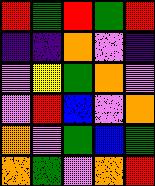[["red", "green", "red", "green", "red"], ["indigo", "indigo", "orange", "violet", "indigo"], ["violet", "yellow", "green", "orange", "violet"], ["violet", "red", "blue", "violet", "orange"], ["orange", "violet", "green", "blue", "green"], ["orange", "green", "violet", "orange", "red"]]